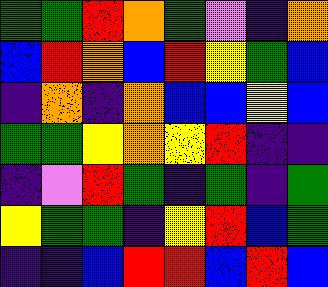[["green", "green", "red", "orange", "green", "violet", "indigo", "orange"], ["blue", "red", "orange", "blue", "red", "yellow", "green", "blue"], ["indigo", "orange", "indigo", "orange", "blue", "blue", "yellow", "blue"], ["green", "green", "yellow", "orange", "yellow", "red", "indigo", "indigo"], ["indigo", "violet", "red", "green", "indigo", "green", "indigo", "green"], ["yellow", "green", "green", "indigo", "yellow", "red", "blue", "green"], ["indigo", "indigo", "blue", "red", "red", "blue", "red", "blue"]]